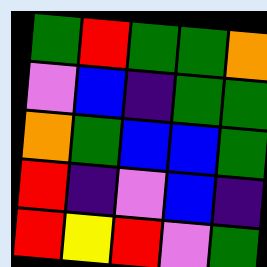[["green", "red", "green", "green", "orange"], ["violet", "blue", "indigo", "green", "green"], ["orange", "green", "blue", "blue", "green"], ["red", "indigo", "violet", "blue", "indigo"], ["red", "yellow", "red", "violet", "green"]]